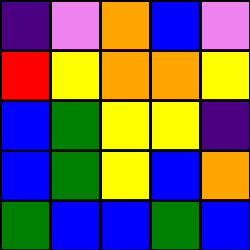[["indigo", "violet", "orange", "blue", "violet"], ["red", "yellow", "orange", "orange", "yellow"], ["blue", "green", "yellow", "yellow", "indigo"], ["blue", "green", "yellow", "blue", "orange"], ["green", "blue", "blue", "green", "blue"]]